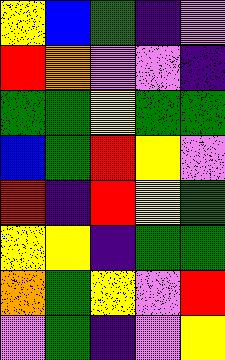[["yellow", "blue", "green", "indigo", "violet"], ["red", "orange", "violet", "violet", "indigo"], ["green", "green", "yellow", "green", "green"], ["blue", "green", "red", "yellow", "violet"], ["red", "indigo", "red", "yellow", "green"], ["yellow", "yellow", "indigo", "green", "green"], ["orange", "green", "yellow", "violet", "red"], ["violet", "green", "indigo", "violet", "yellow"]]